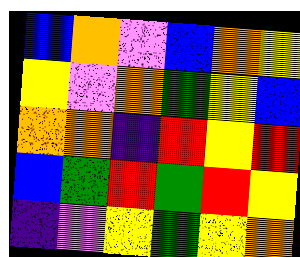[["blue", "orange", "violet", "blue", "orange", "yellow"], ["yellow", "violet", "orange", "green", "yellow", "blue"], ["orange", "orange", "indigo", "red", "yellow", "red"], ["blue", "green", "red", "green", "red", "yellow"], ["indigo", "violet", "yellow", "green", "yellow", "orange"]]